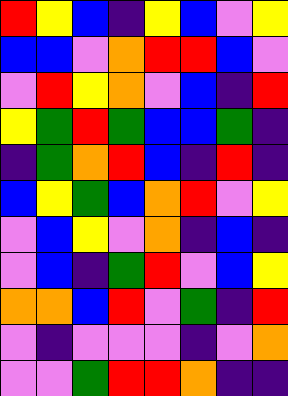[["red", "yellow", "blue", "indigo", "yellow", "blue", "violet", "yellow"], ["blue", "blue", "violet", "orange", "red", "red", "blue", "violet"], ["violet", "red", "yellow", "orange", "violet", "blue", "indigo", "red"], ["yellow", "green", "red", "green", "blue", "blue", "green", "indigo"], ["indigo", "green", "orange", "red", "blue", "indigo", "red", "indigo"], ["blue", "yellow", "green", "blue", "orange", "red", "violet", "yellow"], ["violet", "blue", "yellow", "violet", "orange", "indigo", "blue", "indigo"], ["violet", "blue", "indigo", "green", "red", "violet", "blue", "yellow"], ["orange", "orange", "blue", "red", "violet", "green", "indigo", "red"], ["violet", "indigo", "violet", "violet", "violet", "indigo", "violet", "orange"], ["violet", "violet", "green", "red", "red", "orange", "indigo", "indigo"]]